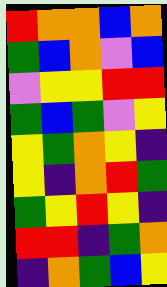[["red", "orange", "orange", "blue", "orange"], ["green", "blue", "orange", "violet", "blue"], ["violet", "yellow", "yellow", "red", "red"], ["green", "blue", "green", "violet", "yellow"], ["yellow", "green", "orange", "yellow", "indigo"], ["yellow", "indigo", "orange", "red", "green"], ["green", "yellow", "red", "yellow", "indigo"], ["red", "red", "indigo", "green", "orange"], ["indigo", "orange", "green", "blue", "yellow"]]